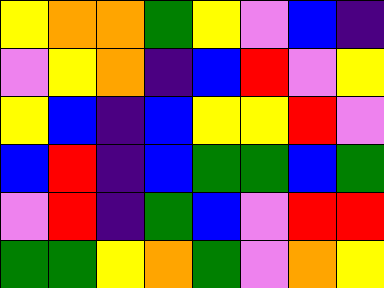[["yellow", "orange", "orange", "green", "yellow", "violet", "blue", "indigo"], ["violet", "yellow", "orange", "indigo", "blue", "red", "violet", "yellow"], ["yellow", "blue", "indigo", "blue", "yellow", "yellow", "red", "violet"], ["blue", "red", "indigo", "blue", "green", "green", "blue", "green"], ["violet", "red", "indigo", "green", "blue", "violet", "red", "red"], ["green", "green", "yellow", "orange", "green", "violet", "orange", "yellow"]]